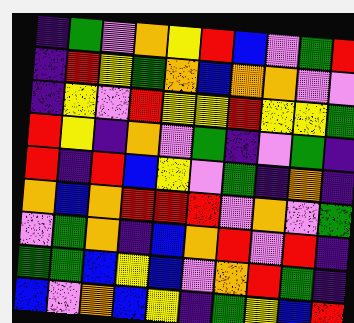[["indigo", "green", "violet", "orange", "yellow", "red", "blue", "violet", "green", "red"], ["indigo", "red", "yellow", "green", "orange", "blue", "orange", "orange", "violet", "violet"], ["indigo", "yellow", "violet", "red", "yellow", "yellow", "red", "yellow", "yellow", "green"], ["red", "yellow", "indigo", "orange", "violet", "green", "indigo", "violet", "green", "indigo"], ["red", "indigo", "red", "blue", "yellow", "violet", "green", "indigo", "orange", "indigo"], ["orange", "blue", "orange", "red", "red", "red", "violet", "orange", "violet", "green"], ["violet", "green", "orange", "indigo", "blue", "orange", "red", "violet", "red", "indigo"], ["green", "green", "blue", "yellow", "blue", "violet", "orange", "red", "green", "indigo"], ["blue", "violet", "orange", "blue", "yellow", "indigo", "green", "yellow", "blue", "red"]]